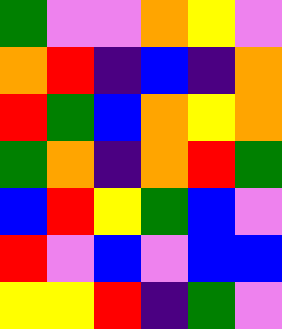[["green", "violet", "violet", "orange", "yellow", "violet"], ["orange", "red", "indigo", "blue", "indigo", "orange"], ["red", "green", "blue", "orange", "yellow", "orange"], ["green", "orange", "indigo", "orange", "red", "green"], ["blue", "red", "yellow", "green", "blue", "violet"], ["red", "violet", "blue", "violet", "blue", "blue"], ["yellow", "yellow", "red", "indigo", "green", "violet"]]